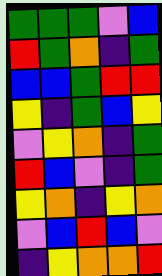[["green", "green", "green", "violet", "blue"], ["red", "green", "orange", "indigo", "green"], ["blue", "blue", "green", "red", "red"], ["yellow", "indigo", "green", "blue", "yellow"], ["violet", "yellow", "orange", "indigo", "green"], ["red", "blue", "violet", "indigo", "green"], ["yellow", "orange", "indigo", "yellow", "orange"], ["violet", "blue", "red", "blue", "violet"], ["indigo", "yellow", "orange", "orange", "red"]]